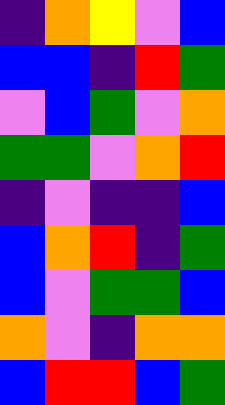[["indigo", "orange", "yellow", "violet", "blue"], ["blue", "blue", "indigo", "red", "green"], ["violet", "blue", "green", "violet", "orange"], ["green", "green", "violet", "orange", "red"], ["indigo", "violet", "indigo", "indigo", "blue"], ["blue", "orange", "red", "indigo", "green"], ["blue", "violet", "green", "green", "blue"], ["orange", "violet", "indigo", "orange", "orange"], ["blue", "red", "red", "blue", "green"]]